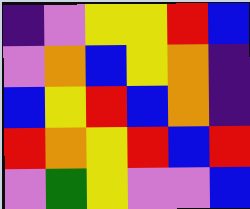[["indigo", "violet", "yellow", "yellow", "red", "blue"], ["violet", "orange", "blue", "yellow", "orange", "indigo"], ["blue", "yellow", "red", "blue", "orange", "indigo"], ["red", "orange", "yellow", "red", "blue", "red"], ["violet", "green", "yellow", "violet", "violet", "blue"]]